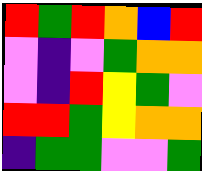[["red", "green", "red", "orange", "blue", "red"], ["violet", "indigo", "violet", "green", "orange", "orange"], ["violet", "indigo", "red", "yellow", "green", "violet"], ["red", "red", "green", "yellow", "orange", "orange"], ["indigo", "green", "green", "violet", "violet", "green"]]